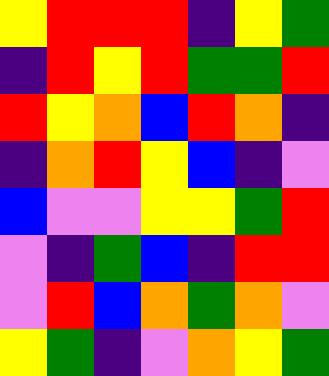[["yellow", "red", "red", "red", "indigo", "yellow", "green"], ["indigo", "red", "yellow", "red", "green", "green", "red"], ["red", "yellow", "orange", "blue", "red", "orange", "indigo"], ["indigo", "orange", "red", "yellow", "blue", "indigo", "violet"], ["blue", "violet", "violet", "yellow", "yellow", "green", "red"], ["violet", "indigo", "green", "blue", "indigo", "red", "red"], ["violet", "red", "blue", "orange", "green", "orange", "violet"], ["yellow", "green", "indigo", "violet", "orange", "yellow", "green"]]